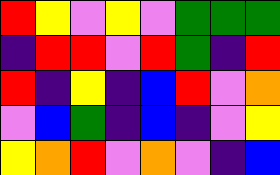[["red", "yellow", "violet", "yellow", "violet", "green", "green", "green"], ["indigo", "red", "red", "violet", "red", "green", "indigo", "red"], ["red", "indigo", "yellow", "indigo", "blue", "red", "violet", "orange"], ["violet", "blue", "green", "indigo", "blue", "indigo", "violet", "yellow"], ["yellow", "orange", "red", "violet", "orange", "violet", "indigo", "blue"]]